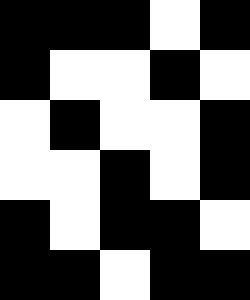[["black", "black", "black", "white", "black"], ["black", "white", "white", "black", "white"], ["white", "black", "white", "white", "black"], ["white", "white", "black", "white", "black"], ["black", "white", "black", "black", "white"], ["black", "black", "white", "black", "black"]]